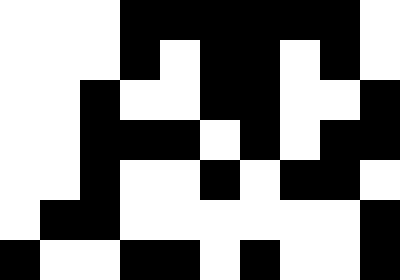[["white", "white", "white", "black", "black", "black", "black", "black", "black", "white"], ["white", "white", "white", "black", "white", "black", "black", "white", "black", "white"], ["white", "white", "black", "white", "white", "black", "black", "white", "white", "black"], ["white", "white", "black", "black", "black", "white", "black", "white", "black", "black"], ["white", "white", "black", "white", "white", "black", "white", "black", "black", "white"], ["white", "black", "black", "white", "white", "white", "white", "white", "white", "black"], ["black", "white", "white", "black", "black", "white", "black", "white", "white", "black"]]